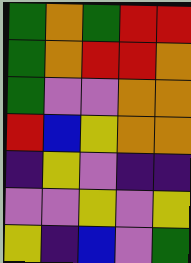[["green", "orange", "green", "red", "red"], ["green", "orange", "red", "red", "orange"], ["green", "violet", "violet", "orange", "orange"], ["red", "blue", "yellow", "orange", "orange"], ["indigo", "yellow", "violet", "indigo", "indigo"], ["violet", "violet", "yellow", "violet", "yellow"], ["yellow", "indigo", "blue", "violet", "green"]]